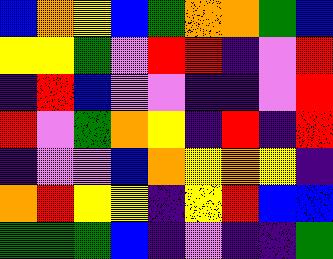[["blue", "orange", "yellow", "blue", "green", "orange", "orange", "green", "blue"], ["yellow", "yellow", "green", "violet", "red", "red", "indigo", "violet", "red"], ["indigo", "red", "blue", "violet", "violet", "indigo", "indigo", "violet", "red"], ["red", "violet", "green", "orange", "yellow", "indigo", "red", "indigo", "red"], ["indigo", "violet", "violet", "blue", "orange", "yellow", "orange", "yellow", "indigo"], ["orange", "red", "yellow", "yellow", "indigo", "yellow", "red", "blue", "blue"], ["green", "green", "green", "blue", "indigo", "violet", "indigo", "indigo", "green"]]